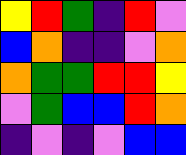[["yellow", "red", "green", "indigo", "red", "violet"], ["blue", "orange", "indigo", "indigo", "violet", "orange"], ["orange", "green", "green", "red", "red", "yellow"], ["violet", "green", "blue", "blue", "red", "orange"], ["indigo", "violet", "indigo", "violet", "blue", "blue"]]